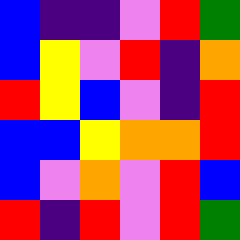[["blue", "indigo", "indigo", "violet", "red", "green"], ["blue", "yellow", "violet", "red", "indigo", "orange"], ["red", "yellow", "blue", "violet", "indigo", "red"], ["blue", "blue", "yellow", "orange", "orange", "red"], ["blue", "violet", "orange", "violet", "red", "blue"], ["red", "indigo", "red", "violet", "red", "green"]]